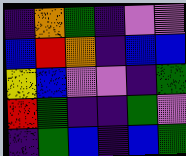[["indigo", "orange", "green", "indigo", "violet", "violet"], ["blue", "red", "orange", "indigo", "blue", "blue"], ["yellow", "blue", "violet", "violet", "indigo", "green"], ["red", "green", "indigo", "indigo", "green", "violet"], ["indigo", "green", "blue", "indigo", "blue", "green"]]